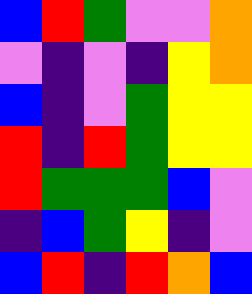[["blue", "red", "green", "violet", "violet", "orange"], ["violet", "indigo", "violet", "indigo", "yellow", "orange"], ["blue", "indigo", "violet", "green", "yellow", "yellow"], ["red", "indigo", "red", "green", "yellow", "yellow"], ["red", "green", "green", "green", "blue", "violet"], ["indigo", "blue", "green", "yellow", "indigo", "violet"], ["blue", "red", "indigo", "red", "orange", "blue"]]